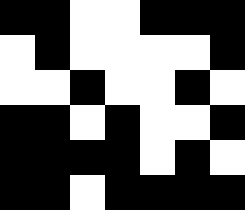[["black", "black", "white", "white", "black", "black", "black"], ["white", "black", "white", "white", "white", "white", "black"], ["white", "white", "black", "white", "white", "black", "white"], ["black", "black", "white", "black", "white", "white", "black"], ["black", "black", "black", "black", "white", "black", "white"], ["black", "black", "white", "black", "black", "black", "black"]]